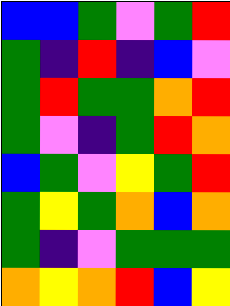[["blue", "blue", "green", "violet", "green", "red"], ["green", "indigo", "red", "indigo", "blue", "violet"], ["green", "red", "green", "green", "orange", "red"], ["green", "violet", "indigo", "green", "red", "orange"], ["blue", "green", "violet", "yellow", "green", "red"], ["green", "yellow", "green", "orange", "blue", "orange"], ["green", "indigo", "violet", "green", "green", "green"], ["orange", "yellow", "orange", "red", "blue", "yellow"]]